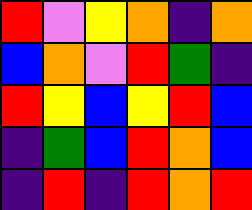[["red", "violet", "yellow", "orange", "indigo", "orange"], ["blue", "orange", "violet", "red", "green", "indigo"], ["red", "yellow", "blue", "yellow", "red", "blue"], ["indigo", "green", "blue", "red", "orange", "blue"], ["indigo", "red", "indigo", "red", "orange", "red"]]